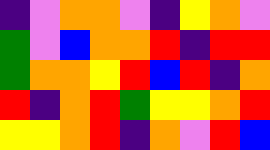[["indigo", "violet", "orange", "orange", "violet", "indigo", "yellow", "orange", "violet"], ["green", "violet", "blue", "orange", "orange", "red", "indigo", "red", "red"], ["green", "orange", "orange", "yellow", "red", "blue", "red", "indigo", "orange"], ["red", "indigo", "orange", "red", "green", "yellow", "yellow", "orange", "red"], ["yellow", "yellow", "orange", "red", "indigo", "orange", "violet", "red", "blue"]]